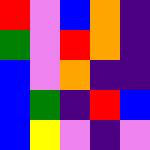[["red", "violet", "blue", "orange", "indigo"], ["green", "violet", "red", "orange", "indigo"], ["blue", "violet", "orange", "indigo", "indigo"], ["blue", "green", "indigo", "red", "blue"], ["blue", "yellow", "violet", "indigo", "violet"]]